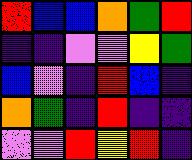[["red", "blue", "blue", "orange", "green", "red"], ["indigo", "indigo", "violet", "violet", "yellow", "green"], ["blue", "violet", "indigo", "red", "blue", "indigo"], ["orange", "green", "indigo", "red", "indigo", "indigo"], ["violet", "violet", "red", "yellow", "red", "indigo"]]